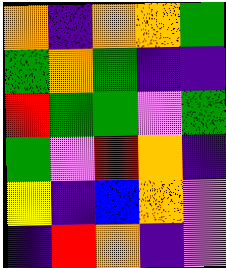[["orange", "indigo", "orange", "orange", "green"], ["green", "orange", "green", "indigo", "indigo"], ["red", "green", "green", "violet", "green"], ["green", "violet", "red", "orange", "indigo"], ["yellow", "indigo", "blue", "orange", "violet"], ["indigo", "red", "orange", "indigo", "violet"]]